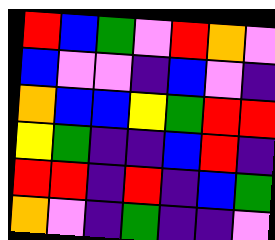[["red", "blue", "green", "violet", "red", "orange", "violet"], ["blue", "violet", "violet", "indigo", "blue", "violet", "indigo"], ["orange", "blue", "blue", "yellow", "green", "red", "red"], ["yellow", "green", "indigo", "indigo", "blue", "red", "indigo"], ["red", "red", "indigo", "red", "indigo", "blue", "green"], ["orange", "violet", "indigo", "green", "indigo", "indigo", "violet"]]